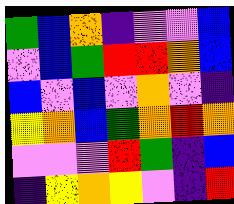[["green", "blue", "orange", "indigo", "violet", "violet", "blue"], ["violet", "blue", "green", "red", "red", "orange", "blue"], ["blue", "violet", "blue", "violet", "orange", "violet", "indigo"], ["yellow", "orange", "blue", "green", "orange", "red", "orange"], ["violet", "violet", "violet", "red", "green", "indigo", "blue"], ["indigo", "yellow", "orange", "yellow", "violet", "indigo", "red"]]